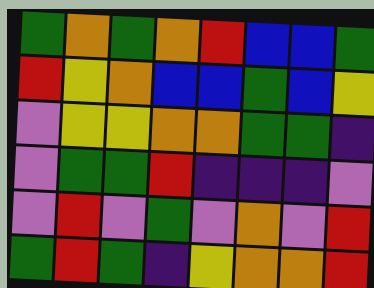[["green", "orange", "green", "orange", "red", "blue", "blue", "green"], ["red", "yellow", "orange", "blue", "blue", "green", "blue", "yellow"], ["violet", "yellow", "yellow", "orange", "orange", "green", "green", "indigo"], ["violet", "green", "green", "red", "indigo", "indigo", "indigo", "violet"], ["violet", "red", "violet", "green", "violet", "orange", "violet", "red"], ["green", "red", "green", "indigo", "yellow", "orange", "orange", "red"]]